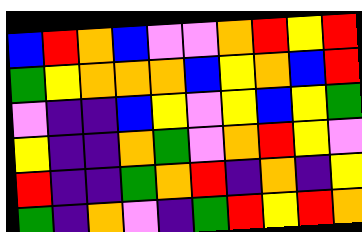[["blue", "red", "orange", "blue", "violet", "violet", "orange", "red", "yellow", "red"], ["green", "yellow", "orange", "orange", "orange", "blue", "yellow", "orange", "blue", "red"], ["violet", "indigo", "indigo", "blue", "yellow", "violet", "yellow", "blue", "yellow", "green"], ["yellow", "indigo", "indigo", "orange", "green", "violet", "orange", "red", "yellow", "violet"], ["red", "indigo", "indigo", "green", "orange", "red", "indigo", "orange", "indigo", "yellow"], ["green", "indigo", "orange", "violet", "indigo", "green", "red", "yellow", "red", "orange"]]